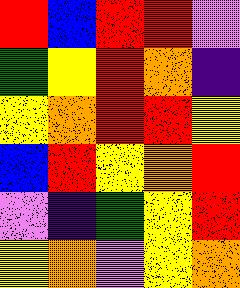[["red", "blue", "red", "red", "violet"], ["green", "yellow", "red", "orange", "indigo"], ["yellow", "orange", "red", "red", "yellow"], ["blue", "red", "yellow", "orange", "red"], ["violet", "indigo", "green", "yellow", "red"], ["yellow", "orange", "violet", "yellow", "orange"]]